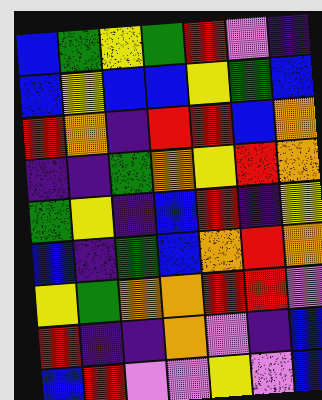[["blue", "green", "yellow", "green", "red", "violet", "indigo"], ["blue", "yellow", "blue", "blue", "yellow", "green", "blue"], ["red", "orange", "indigo", "red", "red", "blue", "orange"], ["indigo", "indigo", "green", "orange", "yellow", "red", "orange"], ["green", "yellow", "indigo", "blue", "red", "indigo", "yellow"], ["blue", "indigo", "green", "blue", "orange", "red", "orange"], ["yellow", "green", "orange", "orange", "red", "red", "violet"], ["red", "indigo", "indigo", "orange", "violet", "indigo", "blue"], ["blue", "red", "violet", "violet", "yellow", "violet", "blue"]]